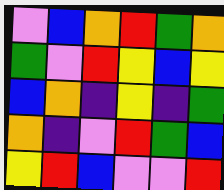[["violet", "blue", "orange", "red", "green", "orange"], ["green", "violet", "red", "yellow", "blue", "yellow"], ["blue", "orange", "indigo", "yellow", "indigo", "green"], ["orange", "indigo", "violet", "red", "green", "blue"], ["yellow", "red", "blue", "violet", "violet", "red"]]